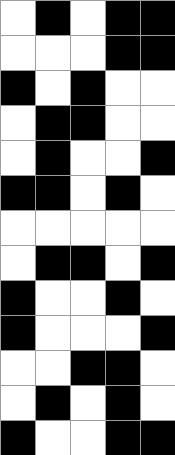[["white", "black", "white", "black", "black"], ["white", "white", "white", "black", "black"], ["black", "white", "black", "white", "white"], ["white", "black", "black", "white", "white"], ["white", "black", "white", "white", "black"], ["black", "black", "white", "black", "white"], ["white", "white", "white", "white", "white"], ["white", "black", "black", "white", "black"], ["black", "white", "white", "black", "white"], ["black", "white", "white", "white", "black"], ["white", "white", "black", "black", "white"], ["white", "black", "white", "black", "white"], ["black", "white", "white", "black", "black"]]